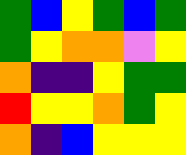[["green", "blue", "yellow", "green", "blue", "green"], ["green", "yellow", "orange", "orange", "violet", "yellow"], ["orange", "indigo", "indigo", "yellow", "green", "green"], ["red", "yellow", "yellow", "orange", "green", "yellow"], ["orange", "indigo", "blue", "yellow", "yellow", "yellow"]]